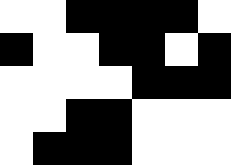[["white", "white", "black", "black", "black", "black", "white"], ["black", "white", "white", "black", "black", "white", "black"], ["white", "white", "white", "white", "black", "black", "black"], ["white", "white", "black", "black", "white", "white", "white"], ["white", "black", "black", "black", "white", "white", "white"]]